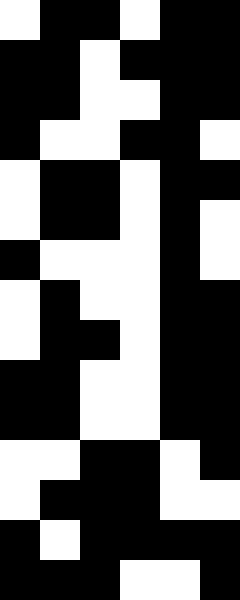[["white", "black", "black", "white", "black", "black"], ["black", "black", "white", "black", "black", "black"], ["black", "black", "white", "white", "black", "black"], ["black", "white", "white", "black", "black", "white"], ["white", "black", "black", "white", "black", "black"], ["white", "black", "black", "white", "black", "white"], ["black", "white", "white", "white", "black", "white"], ["white", "black", "white", "white", "black", "black"], ["white", "black", "black", "white", "black", "black"], ["black", "black", "white", "white", "black", "black"], ["black", "black", "white", "white", "black", "black"], ["white", "white", "black", "black", "white", "black"], ["white", "black", "black", "black", "white", "white"], ["black", "white", "black", "black", "black", "black"], ["black", "black", "black", "white", "white", "black"]]